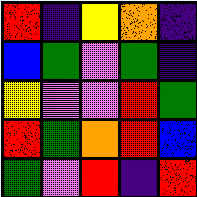[["red", "indigo", "yellow", "orange", "indigo"], ["blue", "green", "violet", "green", "indigo"], ["yellow", "violet", "violet", "red", "green"], ["red", "green", "orange", "red", "blue"], ["green", "violet", "red", "indigo", "red"]]